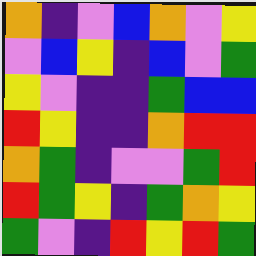[["orange", "indigo", "violet", "blue", "orange", "violet", "yellow"], ["violet", "blue", "yellow", "indigo", "blue", "violet", "green"], ["yellow", "violet", "indigo", "indigo", "green", "blue", "blue"], ["red", "yellow", "indigo", "indigo", "orange", "red", "red"], ["orange", "green", "indigo", "violet", "violet", "green", "red"], ["red", "green", "yellow", "indigo", "green", "orange", "yellow"], ["green", "violet", "indigo", "red", "yellow", "red", "green"]]